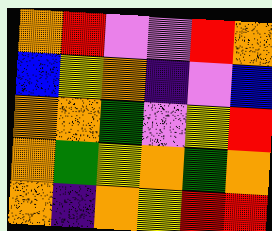[["orange", "red", "violet", "violet", "red", "orange"], ["blue", "yellow", "orange", "indigo", "violet", "blue"], ["orange", "orange", "green", "violet", "yellow", "red"], ["orange", "green", "yellow", "orange", "green", "orange"], ["orange", "indigo", "orange", "yellow", "red", "red"]]